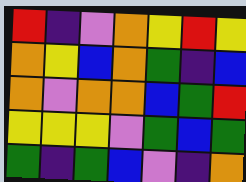[["red", "indigo", "violet", "orange", "yellow", "red", "yellow"], ["orange", "yellow", "blue", "orange", "green", "indigo", "blue"], ["orange", "violet", "orange", "orange", "blue", "green", "red"], ["yellow", "yellow", "yellow", "violet", "green", "blue", "green"], ["green", "indigo", "green", "blue", "violet", "indigo", "orange"]]